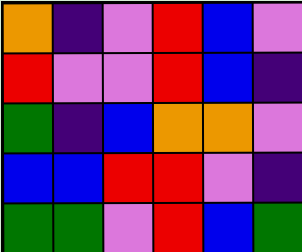[["orange", "indigo", "violet", "red", "blue", "violet"], ["red", "violet", "violet", "red", "blue", "indigo"], ["green", "indigo", "blue", "orange", "orange", "violet"], ["blue", "blue", "red", "red", "violet", "indigo"], ["green", "green", "violet", "red", "blue", "green"]]